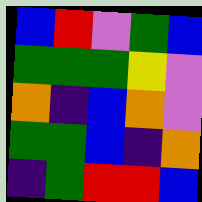[["blue", "red", "violet", "green", "blue"], ["green", "green", "green", "yellow", "violet"], ["orange", "indigo", "blue", "orange", "violet"], ["green", "green", "blue", "indigo", "orange"], ["indigo", "green", "red", "red", "blue"]]